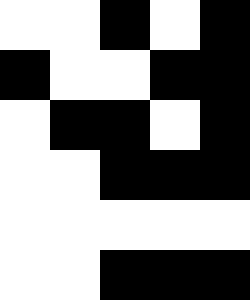[["white", "white", "black", "white", "black"], ["black", "white", "white", "black", "black"], ["white", "black", "black", "white", "black"], ["white", "white", "black", "black", "black"], ["white", "white", "white", "white", "white"], ["white", "white", "black", "black", "black"]]